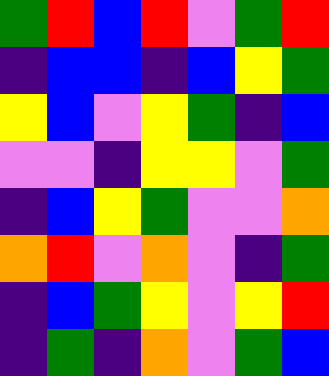[["green", "red", "blue", "red", "violet", "green", "red"], ["indigo", "blue", "blue", "indigo", "blue", "yellow", "green"], ["yellow", "blue", "violet", "yellow", "green", "indigo", "blue"], ["violet", "violet", "indigo", "yellow", "yellow", "violet", "green"], ["indigo", "blue", "yellow", "green", "violet", "violet", "orange"], ["orange", "red", "violet", "orange", "violet", "indigo", "green"], ["indigo", "blue", "green", "yellow", "violet", "yellow", "red"], ["indigo", "green", "indigo", "orange", "violet", "green", "blue"]]